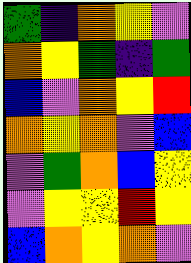[["green", "indigo", "orange", "yellow", "violet"], ["orange", "yellow", "green", "indigo", "green"], ["blue", "violet", "orange", "yellow", "red"], ["orange", "yellow", "orange", "violet", "blue"], ["violet", "green", "orange", "blue", "yellow"], ["violet", "yellow", "yellow", "red", "yellow"], ["blue", "orange", "yellow", "orange", "violet"]]